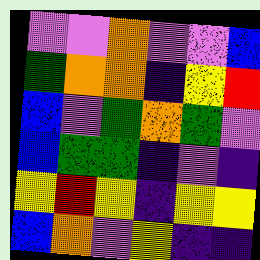[["violet", "violet", "orange", "violet", "violet", "blue"], ["green", "orange", "orange", "indigo", "yellow", "red"], ["blue", "violet", "green", "orange", "green", "violet"], ["blue", "green", "green", "indigo", "violet", "indigo"], ["yellow", "red", "yellow", "indigo", "yellow", "yellow"], ["blue", "orange", "violet", "yellow", "indigo", "indigo"]]